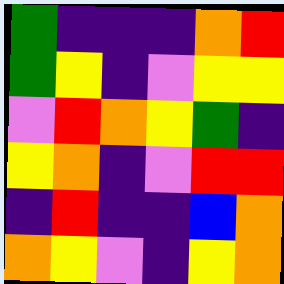[["green", "indigo", "indigo", "indigo", "orange", "red"], ["green", "yellow", "indigo", "violet", "yellow", "yellow"], ["violet", "red", "orange", "yellow", "green", "indigo"], ["yellow", "orange", "indigo", "violet", "red", "red"], ["indigo", "red", "indigo", "indigo", "blue", "orange"], ["orange", "yellow", "violet", "indigo", "yellow", "orange"]]